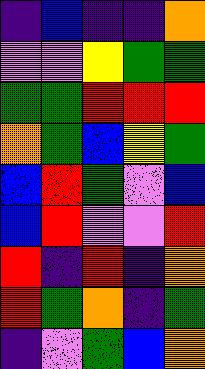[["indigo", "blue", "indigo", "indigo", "orange"], ["violet", "violet", "yellow", "green", "green"], ["green", "green", "red", "red", "red"], ["orange", "green", "blue", "yellow", "green"], ["blue", "red", "green", "violet", "blue"], ["blue", "red", "violet", "violet", "red"], ["red", "indigo", "red", "indigo", "orange"], ["red", "green", "orange", "indigo", "green"], ["indigo", "violet", "green", "blue", "orange"]]